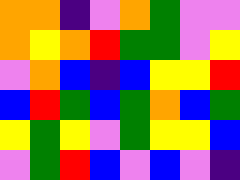[["orange", "orange", "indigo", "violet", "orange", "green", "violet", "violet"], ["orange", "yellow", "orange", "red", "green", "green", "violet", "yellow"], ["violet", "orange", "blue", "indigo", "blue", "yellow", "yellow", "red"], ["blue", "red", "green", "blue", "green", "orange", "blue", "green"], ["yellow", "green", "yellow", "violet", "green", "yellow", "yellow", "blue"], ["violet", "green", "red", "blue", "violet", "blue", "violet", "indigo"]]